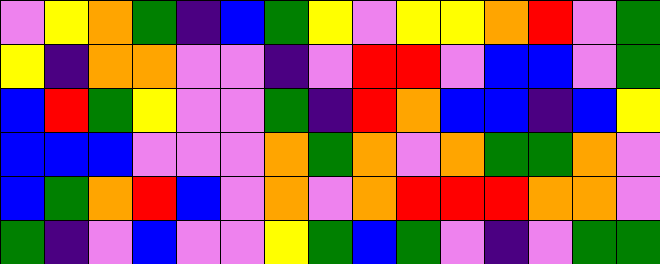[["violet", "yellow", "orange", "green", "indigo", "blue", "green", "yellow", "violet", "yellow", "yellow", "orange", "red", "violet", "green"], ["yellow", "indigo", "orange", "orange", "violet", "violet", "indigo", "violet", "red", "red", "violet", "blue", "blue", "violet", "green"], ["blue", "red", "green", "yellow", "violet", "violet", "green", "indigo", "red", "orange", "blue", "blue", "indigo", "blue", "yellow"], ["blue", "blue", "blue", "violet", "violet", "violet", "orange", "green", "orange", "violet", "orange", "green", "green", "orange", "violet"], ["blue", "green", "orange", "red", "blue", "violet", "orange", "violet", "orange", "red", "red", "red", "orange", "orange", "violet"], ["green", "indigo", "violet", "blue", "violet", "violet", "yellow", "green", "blue", "green", "violet", "indigo", "violet", "green", "green"]]